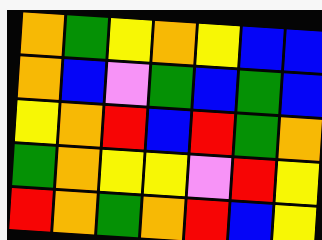[["orange", "green", "yellow", "orange", "yellow", "blue", "blue"], ["orange", "blue", "violet", "green", "blue", "green", "blue"], ["yellow", "orange", "red", "blue", "red", "green", "orange"], ["green", "orange", "yellow", "yellow", "violet", "red", "yellow"], ["red", "orange", "green", "orange", "red", "blue", "yellow"]]